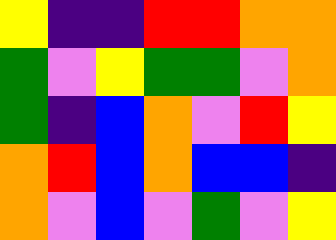[["yellow", "indigo", "indigo", "red", "red", "orange", "orange"], ["green", "violet", "yellow", "green", "green", "violet", "orange"], ["green", "indigo", "blue", "orange", "violet", "red", "yellow"], ["orange", "red", "blue", "orange", "blue", "blue", "indigo"], ["orange", "violet", "blue", "violet", "green", "violet", "yellow"]]